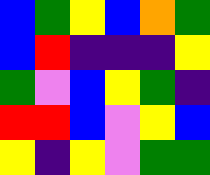[["blue", "green", "yellow", "blue", "orange", "green"], ["blue", "red", "indigo", "indigo", "indigo", "yellow"], ["green", "violet", "blue", "yellow", "green", "indigo"], ["red", "red", "blue", "violet", "yellow", "blue"], ["yellow", "indigo", "yellow", "violet", "green", "green"]]